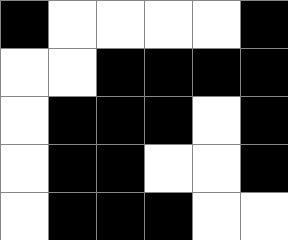[["black", "white", "white", "white", "white", "black"], ["white", "white", "black", "black", "black", "black"], ["white", "black", "black", "black", "white", "black"], ["white", "black", "black", "white", "white", "black"], ["white", "black", "black", "black", "white", "white"]]